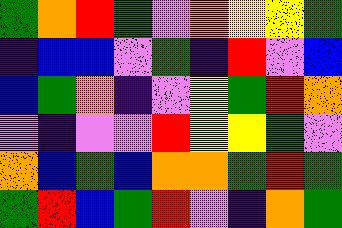[["green", "orange", "red", "green", "violet", "orange", "yellow", "yellow", "green"], ["indigo", "blue", "blue", "violet", "green", "indigo", "red", "violet", "blue"], ["blue", "green", "orange", "indigo", "violet", "yellow", "green", "red", "orange"], ["violet", "indigo", "violet", "violet", "red", "yellow", "yellow", "green", "violet"], ["orange", "blue", "green", "blue", "orange", "orange", "green", "red", "green"], ["green", "red", "blue", "green", "red", "violet", "indigo", "orange", "green"]]